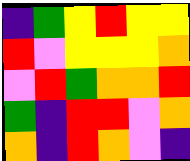[["indigo", "green", "yellow", "red", "yellow", "yellow"], ["red", "violet", "yellow", "yellow", "yellow", "orange"], ["violet", "red", "green", "orange", "orange", "red"], ["green", "indigo", "red", "red", "violet", "orange"], ["orange", "indigo", "red", "orange", "violet", "indigo"]]